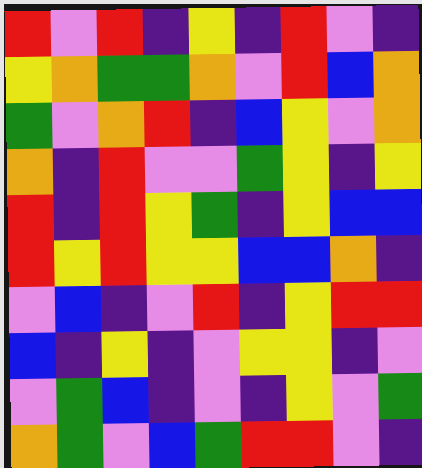[["red", "violet", "red", "indigo", "yellow", "indigo", "red", "violet", "indigo"], ["yellow", "orange", "green", "green", "orange", "violet", "red", "blue", "orange"], ["green", "violet", "orange", "red", "indigo", "blue", "yellow", "violet", "orange"], ["orange", "indigo", "red", "violet", "violet", "green", "yellow", "indigo", "yellow"], ["red", "indigo", "red", "yellow", "green", "indigo", "yellow", "blue", "blue"], ["red", "yellow", "red", "yellow", "yellow", "blue", "blue", "orange", "indigo"], ["violet", "blue", "indigo", "violet", "red", "indigo", "yellow", "red", "red"], ["blue", "indigo", "yellow", "indigo", "violet", "yellow", "yellow", "indigo", "violet"], ["violet", "green", "blue", "indigo", "violet", "indigo", "yellow", "violet", "green"], ["orange", "green", "violet", "blue", "green", "red", "red", "violet", "indigo"]]